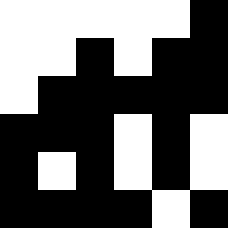[["white", "white", "white", "white", "white", "black"], ["white", "white", "black", "white", "black", "black"], ["white", "black", "black", "black", "black", "black"], ["black", "black", "black", "white", "black", "white"], ["black", "white", "black", "white", "black", "white"], ["black", "black", "black", "black", "white", "black"]]